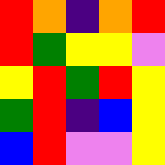[["red", "orange", "indigo", "orange", "red"], ["red", "green", "yellow", "yellow", "violet"], ["yellow", "red", "green", "red", "yellow"], ["green", "red", "indigo", "blue", "yellow"], ["blue", "red", "violet", "violet", "yellow"]]